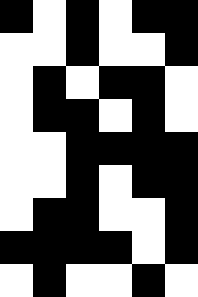[["black", "white", "black", "white", "black", "black"], ["white", "white", "black", "white", "white", "black"], ["white", "black", "white", "black", "black", "white"], ["white", "black", "black", "white", "black", "white"], ["white", "white", "black", "black", "black", "black"], ["white", "white", "black", "white", "black", "black"], ["white", "black", "black", "white", "white", "black"], ["black", "black", "black", "black", "white", "black"], ["white", "black", "white", "white", "black", "white"]]